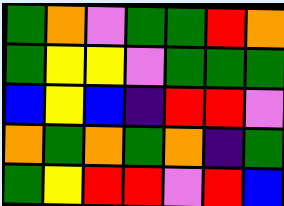[["green", "orange", "violet", "green", "green", "red", "orange"], ["green", "yellow", "yellow", "violet", "green", "green", "green"], ["blue", "yellow", "blue", "indigo", "red", "red", "violet"], ["orange", "green", "orange", "green", "orange", "indigo", "green"], ["green", "yellow", "red", "red", "violet", "red", "blue"]]